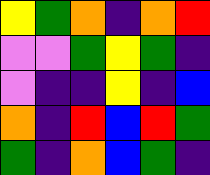[["yellow", "green", "orange", "indigo", "orange", "red"], ["violet", "violet", "green", "yellow", "green", "indigo"], ["violet", "indigo", "indigo", "yellow", "indigo", "blue"], ["orange", "indigo", "red", "blue", "red", "green"], ["green", "indigo", "orange", "blue", "green", "indigo"]]